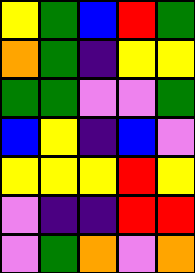[["yellow", "green", "blue", "red", "green"], ["orange", "green", "indigo", "yellow", "yellow"], ["green", "green", "violet", "violet", "green"], ["blue", "yellow", "indigo", "blue", "violet"], ["yellow", "yellow", "yellow", "red", "yellow"], ["violet", "indigo", "indigo", "red", "red"], ["violet", "green", "orange", "violet", "orange"]]